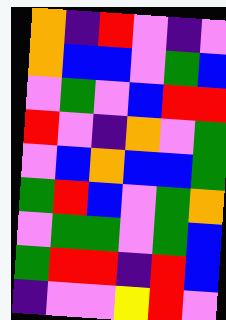[["orange", "indigo", "red", "violet", "indigo", "violet"], ["orange", "blue", "blue", "violet", "green", "blue"], ["violet", "green", "violet", "blue", "red", "red"], ["red", "violet", "indigo", "orange", "violet", "green"], ["violet", "blue", "orange", "blue", "blue", "green"], ["green", "red", "blue", "violet", "green", "orange"], ["violet", "green", "green", "violet", "green", "blue"], ["green", "red", "red", "indigo", "red", "blue"], ["indigo", "violet", "violet", "yellow", "red", "violet"]]